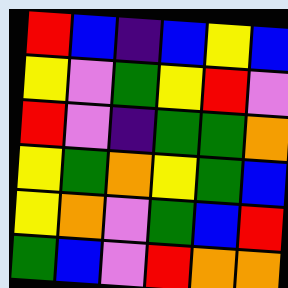[["red", "blue", "indigo", "blue", "yellow", "blue"], ["yellow", "violet", "green", "yellow", "red", "violet"], ["red", "violet", "indigo", "green", "green", "orange"], ["yellow", "green", "orange", "yellow", "green", "blue"], ["yellow", "orange", "violet", "green", "blue", "red"], ["green", "blue", "violet", "red", "orange", "orange"]]